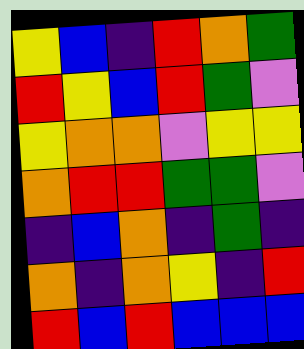[["yellow", "blue", "indigo", "red", "orange", "green"], ["red", "yellow", "blue", "red", "green", "violet"], ["yellow", "orange", "orange", "violet", "yellow", "yellow"], ["orange", "red", "red", "green", "green", "violet"], ["indigo", "blue", "orange", "indigo", "green", "indigo"], ["orange", "indigo", "orange", "yellow", "indigo", "red"], ["red", "blue", "red", "blue", "blue", "blue"]]